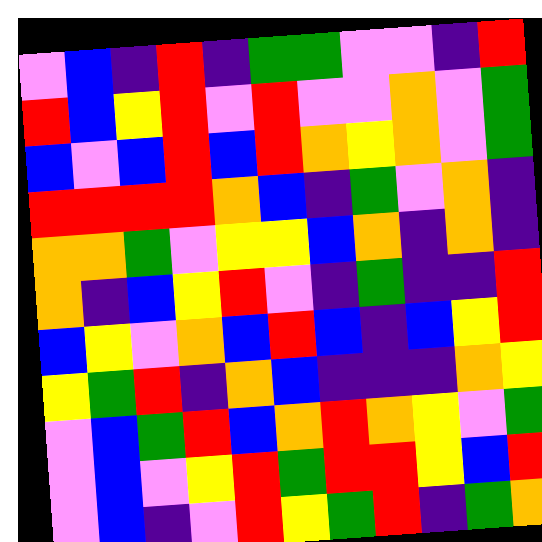[["violet", "blue", "indigo", "red", "indigo", "green", "green", "violet", "violet", "indigo", "red"], ["red", "blue", "yellow", "red", "violet", "red", "violet", "violet", "orange", "violet", "green"], ["blue", "violet", "blue", "red", "blue", "red", "orange", "yellow", "orange", "violet", "green"], ["red", "red", "red", "red", "orange", "blue", "indigo", "green", "violet", "orange", "indigo"], ["orange", "orange", "green", "violet", "yellow", "yellow", "blue", "orange", "indigo", "orange", "indigo"], ["orange", "indigo", "blue", "yellow", "red", "violet", "indigo", "green", "indigo", "indigo", "red"], ["blue", "yellow", "violet", "orange", "blue", "red", "blue", "indigo", "blue", "yellow", "red"], ["yellow", "green", "red", "indigo", "orange", "blue", "indigo", "indigo", "indigo", "orange", "yellow"], ["violet", "blue", "green", "red", "blue", "orange", "red", "orange", "yellow", "violet", "green"], ["violet", "blue", "violet", "yellow", "red", "green", "red", "red", "yellow", "blue", "red"], ["violet", "blue", "indigo", "violet", "red", "yellow", "green", "red", "indigo", "green", "orange"]]